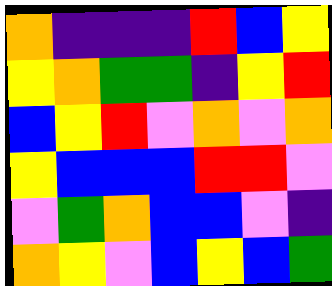[["orange", "indigo", "indigo", "indigo", "red", "blue", "yellow"], ["yellow", "orange", "green", "green", "indigo", "yellow", "red"], ["blue", "yellow", "red", "violet", "orange", "violet", "orange"], ["yellow", "blue", "blue", "blue", "red", "red", "violet"], ["violet", "green", "orange", "blue", "blue", "violet", "indigo"], ["orange", "yellow", "violet", "blue", "yellow", "blue", "green"]]